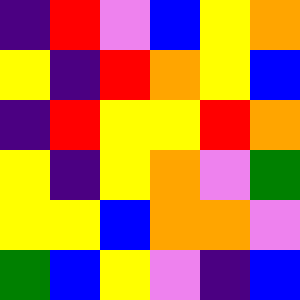[["indigo", "red", "violet", "blue", "yellow", "orange"], ["yellow", "indigo", "red", "orange", "yellow", "blue"], ["indigo", "red", "yellow", "yellow", "red", "orange"], ["yellow", "indigo", "yellow", "orange", "violet", "green"], ["yellow", "yellow", "blue", "orange", "orange", "violet"], ["green", "blue", "yellow", "violet", "indigo", "blue"]]